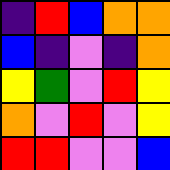[["indigo", "red", "blue", "orange", "orange"], ["blue", "indigo", "violet", "indigo", "orange"], ["yellow", "green", "violet", "red", "yellow"], ["orange", "violet", "red", "violet", "yellow"], ["red", "red", "violet", "violet", "blue"]]